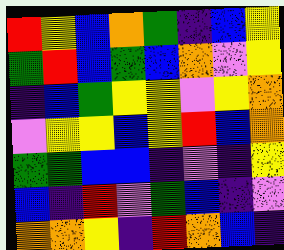[["red", "yellow", "blue", "orange", "green", "indigo", "blue", "yellow"], ["green", "red", "blue", "green", "blue", "orange", "violet", "yellow"], ["indigo", "blue", "green", "yellow", "yellow", "violet", "yellow", "orange"], ["violet", "yellow", "yellow", "blue", "yellow", "red", "blue", "orange"], ["green", "green", "blue", "blue", "indigo", "violet", "indigo", "yellow"], ["blue", "indigo", "red", "violet", "green", "blue", "indigo", "violet"], ["orange", "orange", "yellow", "indigo", "red", "orange", "blue", "indigo"]]